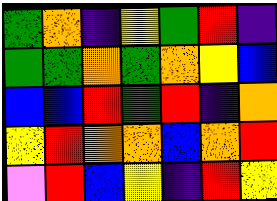[["green", "orange", "indigo", "yellow", "green", "red", "indigo"], ["green", "green", "orange", "green", "orange", "yellow", "blue"], ["blue", "blue", "red", "green", "red", "indigo", "orange"], ["yellow", "red", "orange", "orange", "blue", "orange", "red"], ["violet", "red", "blue", "yellow", "indigo", "red", "yellow"]]